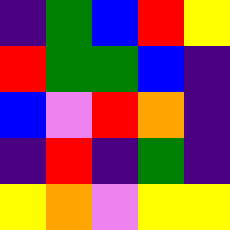[["indigo", "green", "blue", "red", "yellow"], ["red", "green", "green", "blue", "indigo"], ["blue", "violet", "red", "orange", "indigo"], ["indigo", "red", "indigo", "green", "indigo"], ["yellow", "orange", "violet", "yellow", "yellow"]]